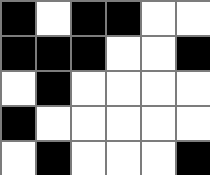[["black", "white", "black", "black", "white", "white"], ["black", "black", "black", "white", "white", "black"], ["white", "black", "white", "white", "white", "white"], ["black", "white", "white", "white", "white", "white"], ["white", "black", "white", "white", "white", "black"]]